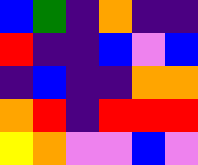[["blue", "green", "indigo", "orange", "indigo", "indigo"], ["red", "indigo", "indigo", "blue", "violet", "blue"], ["indigo", "blue", "indigo", "indigo", "orange", "orange"], ["orange", "red", "indigo", "red", "red", "red"], ["yellow", "orange", "violet", "violet", "blue", "violet"]]